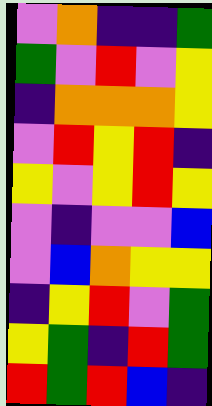[["violet", "orange", "indigo", "indigo", "green"], ["green", "violet", "red", "violet", "yellow"], ["indigo", "orange", "orange", "orange", "yellow"], ["violet", "red", "yellow", "red", "indigo"], ["yellow", "violet", "yellow", "red", "yellow"], ["violet", "indigo", "violet", "violet", "blue"], ["violet", "blue", "orange", "yellow", "yellow"], ["indigo", "yellow", "red", "violet", "green"], ["yellow", "green", "indigo", "red", "green"], ["red", "green", "red", "blue", "indigo"]]